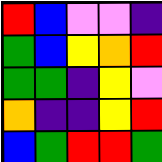[["red", "blue", "violet", "violet", "indigo"], ["green", "blue", "yellow", "orange", "red"], ["green", "green", "indigo", "yellow", "violet"], ["orange", "indigo", "indigo", "yellow", "red"], ["blue", "green", "red", "red", "green"]]